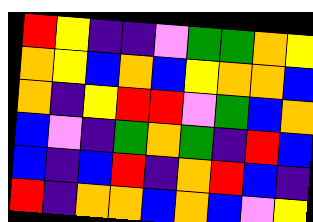[["red", "yellow", "indigo", "indigo", "violet", "green", "green", "orange", "yellow"], ["orange", "yellow", "blue", "orange", "blue", "yellow", "orange", "orange", "blue"], ["orange", "indigo", "yellow", "red", "red", "violet", "green", "blue", "orange"], ["blue", "violet", "indigo", "green", "orange", "green", "indigo", "red", "blue"], ["blue", "indigo", "blue", "red", "indigo", "orange", "red", "blue", "indigo"], ["red", "indigo", "orange", "orange", "blue", "orange", "blue", "violet", "yellow"]]